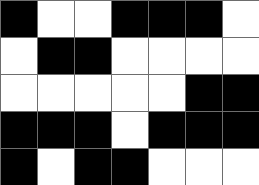[["black", "white", "white", "black", "black", "black", "white"], ["white", "black", "black", "white", "white", "white", "white"], ["white", "white", "white", "white", "white", "black", "black"], ["black", "black", "black", "white", "black", "black", "black"], ["black", "white", "black", "black", "white", "white", "white"]]